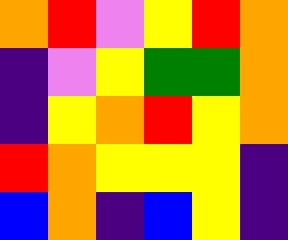[["orange", "red", "violet", "yellow", "red", "orange"], ["indigo", "violet", "yellow", "green", "green", "orange"], ["indigo", "yellow", "orange", "red", "yellow", "orange"], ["red", "orange", "yellow", "yellow", "yellow", "indigo"], ["blue", "orange", "indigo", "blue", "yellow", "indigo"]]